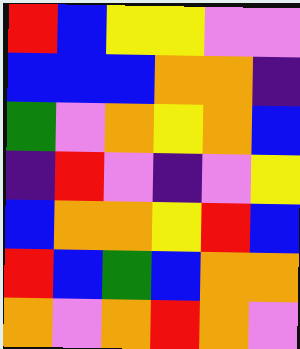[["red", "blue", "yellow", "yellow", "violet", "violet"], ["blue", "blue", "blue", "orange", "orange", "indigo"], ["green", "violet", "orange", "yellow", "orange", "blue"], ["indigo", "red", "violet", "indigo", "violet", "yellow"], ["blue", "orange", "orange", "yellow", "red", "blue"], ["red", "blue", "green", "blue", "orange", "orange"], ["orange", "violet", "orange", "red", "orange", "violet"]]